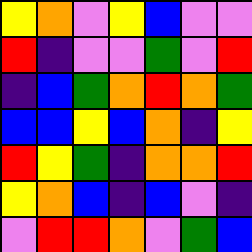[["yellow", "orange", "violet", "yellow", "blue", "violet", "violet"], ["red", "indigo", "violet", "violet", "green", "violet", "red"], ["indigo", "blue", "green", "orange", "red", "orange", "green"], ["blue", "blue", "yellow", "blue", "orange", "indigo", "yellow"], ["red", "yellow", "green", "indigo", "orange", "orange", "red"], ["yellow", "orange", "blue", "indigo", "blue", "violet", "indigo"], ["violet", "red", "red", "orange", "violet", "green", "blue"]]